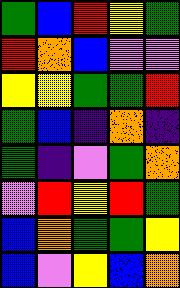[["green", "blue", "red", "yellow", "green"], ["red", "orange", "blue", "violet", "violet"], ["yellow", "yellow", "green", "green", "red"], ["green", "blue", "indigo", "orange", "indigo"], ["green", "indigo", "violet", "green", "orange"], ["violet", "red", "yellow", "red", "green"], ["blue", "orange", "green", "green", "yellow"], ["blue", "violet", "yellow", "blue", "orange"]]